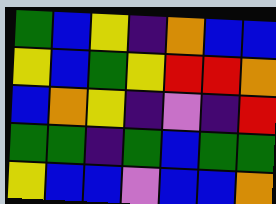[["green", "blue", "yellow", "indigo", "orange", "blue", "blue"], ["yellow", "blue", "green", "yellow", "red", "red", "orange"], ["blue", "orange", "yellow", "indigo", "violet", "indigo", "red"], ["green", "green", "indigo", "green", "blue", "green", "green"], ["yellow", "blue", "blue", "violet", "blue", "blue", "orange"]]